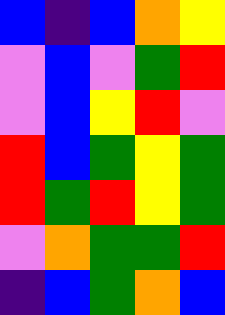[["blue", "indigo", "blue", "orange", "yellow"], ["violet", "blue", "violet", "green", "red"], ["violet", "blue", "yellow", "red", "violet"], ["red", "blue", "green", "yellow", "green"], ["red", "green", "red", "yellow", "green"], ["violet", "orange", "green", "green", "red"], ["indigo", "blue", "green", "orange", "blue"]]